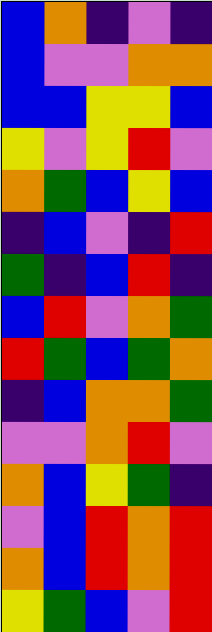[["blue", "orange", "indigo", "violet", "indigo"], ["blue", "violet", "violet", "orange", "orange"], ["blue", "blue", "yellow", "yellow", "blue"], ["yellow", "violet", "yellow", "red", "violet"], ["orange", "green", "blue", "yellow", "blue"], ["indigo", "blue", "violet", "indigo", "red"], ["green", "indigo", "blue", "red", "indigo"], ["blue", "red", "violet", "orange", "green"], ["red", "green", "blue", "green", "orange"], ["indigo", "blue", "orange", "orange", "green"], ["violet", "violet", "orange", "red", "violet"], ["orange", "blue", "yellow", "green", "indigo"], ["violet", "blue", "red", "orange", "red"], ["orange", "blue", "red", "orange", "red"], ["yellow", "green", "blue", "violet", "red"]]